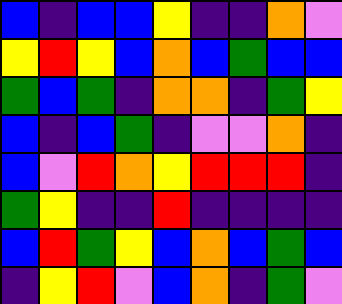[["blue", "indigo", "blue", "blue", "yellow", "indigo", "indigo", "orange", "violet"], ["yellow", "red", "yellow", "blue", "orange", "blue", "green", "blue", "blue"], ["green", "blue", "green", "indigo", "orange", "orange", "indigo", "green", "yellow"], ["blue", "indigo", "blue", "green", "indigo", "violet", "violet", "orange", "indigo"], ["blue", "violet", "red", "orange", "yellow", "red", "red", "red", "indigo"], ["green", "yellow", "indigo", "indigo", "red", "indigo", "indigo", "indigo", "indigo"], ["blue", "red", "green", "yellow", "blue", "orange", "blue", "green", "blue"], ["indigo", "yellow", "red", "violet", "blue", "orange", "indigo", "green", "violet"]]